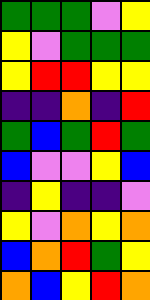[["green", "green", "green", "violet", "yellow"], ["yellow", "violet", "green", "green", "green"], ["yellow", "red", "red", "yellow", "yellow"], ["indigo", "indigo", "orange", "indigo", "red"], ["green", "blue", "green", "red", "green"], ["blue", "violet", "violet", "yellow", "blue"], ["indigo", "yellow", "indigo", "indigo", "violet"], ["yellow", "violet", "orange", "yellow", "orange"], ["blue", "orange", "red", "green", "yellow"], ["orange", "blue", "yellow", "red", "orange"]]